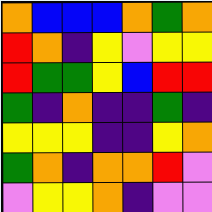[["orange", "blue", "blue", "blue", "orange", "green", "orange"], ["red", "orange", "indigo", "yellow", "violet", "yellow", "yellow"], ["red", "green", "green", "yellow", "blue", "red", "red"], ["green", "indigo", "orange", "indigo", "indigo", "green", "indigo"], ["yellow", "yellow", "yellow", "indigo", "indigo", "yellow", "orange"], ["green", "orange", "indigo", "orange", "orange", "red", "violet"], ["violet", "yellow", "yellow", "orange", "indigo", "violet", "violet"]]